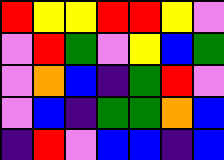[["red", "yellow", "yellow", "red", "red", "yellow", "violet"], ["violet", "red", "green", "violet", "yellow", "blue", "green"], ["violet", "orange", "blue", "indigo", "green", "red", "violet"], ["violet", "blue", "indigo", "green", "green", "orange", "blue"], ["indigo", "red", "violet", "blue", "blue", "indigo", "blue"]]